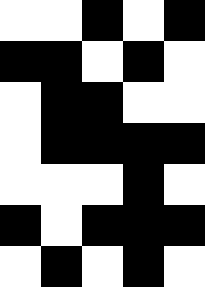[["white", "white", "black", "white", "black"], ["black", "black", "white", "black", "white"], ["white", "black", "black", "white", "white"], ["white", "black", "black", "black", "black"], ["white", "white", "white", "black", "white"], ["black", "white", "black", "black", "black"], ["white", "black", "white", "black", "white"]]